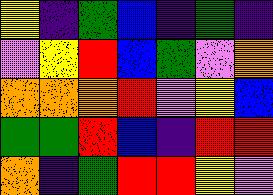[["yellow", "indigo", "green", "blue", "indigo", "green", "indigo"], ["violet", "yellow", "red", "blue", "green", "violet", "orange"], ["orange", "orange", "orange", "red", "violet", "yellow", "blue"], ["green", "green", "red", "blue", "indigo", "red", "red"], ["orange", "indigo", "green", "red", "red", "yellow", "violet"]]